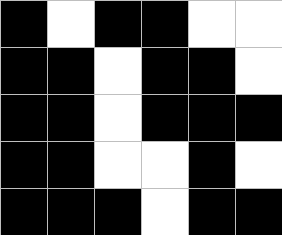[["black", "white", "black", "black", "white", "white"], ["black", "black", "white", "black", "black", "white"], ["black", "black", "white", "black", "black", "black"], ["black", "black", "white", "white", "black", "white"], ["black", "black", "black", "white", "black", "black"]]